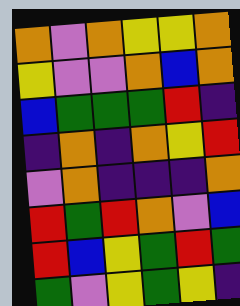[["orange", "violet", "orange", "yellow", "yellow", "orange"], ["yellow", "violet", "violet", "orange", "blue", "orange"], ["blue", "green", "green", "green", "red", "indigo"], ["indigo", "orange", "indigo", "orange", "yellow", "red"], ["violet", "orange", "indigo", "indigo", "indigo", "orange"], ["red", "green", "red", "orange", "violet", "blue"], ["red", "blue", "yellow", "green", "red", "green"], ["green", "violet", "yellow", "green", "yellow", "indigo"]]